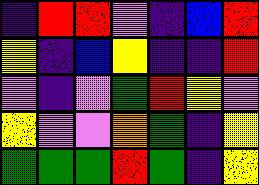[["indigo", "red", "red", "violet", "indigo", "blue", "red"], ["yellow", "indigo", "blue", "yellow", "indigo", "indigo", "red"], ["violet", "indigo", "violet", "green", "red", "yellow", "violet"], ["yellow", "violet", "violet", "orange", "green", "indigo", "yellow"], ["green", "green", "green", "red", "green", "indigo", "yellow"]]